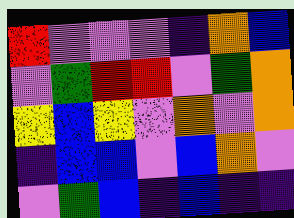[["red", "violet", "violet", "violet", "indigo", "orange", "blue"], ["violet", "green", "red", "red", "violet", "green", "orange"], ["yellow", "blue", "yellow", "violet", "orange", "violet", "orange"], ["indigo", "blue", "blue", "violet", "blue", "orange", "violet"], ["violet", "green", "blue", "indigo", "blue", "indigo", "indigo"]]